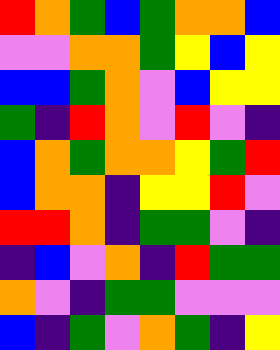[["red", "orange", "green", "blue", "green", "orange", "orange", "blue"], ["violet", "violet", "orange", "orange", "green", "yellow", "blue", "yellow"], ["blue", "blue", "green", "orange", "violet", "blue", "yellow", "yellow"], ["green", "indigo", "red", "orange", "violet", "red", "violet", "indigo"], ["blue", "orange", "green", "orange", "orange", "yellow", "green", "red"], ["blue", "orange", "orange", "indigo", "yellow", "yellow", "red", "violet"], ["red", "red", "orange", "indigo", "green", "green", "violet", "indigo"], ["indigo", "blue", "violet", "orange", "indigo", "red", "green", "green"], ["orange", "violet", "indigo", "green", "green", "violet", "violet", "violet"], ["blue", "indigo", "green", "violet", "orange", "green", "indigo", "yellow"]]